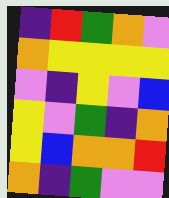[["indigo", "red", "green", "orange", "violet"], ["orange", "yellow", "yellow", "yellow", "yellow"], ["violet", "indigo", "yellow", "violet", "blue"], ["yellow", "violet", "green", "indigo", "orange"], ["yellow", "blue", "orange", "orange", "red"], ["orange", "indigo", "green", "violet", "violet"]]